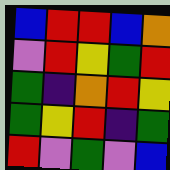[["blue", "red", "red", "blue", "orange"], ["violet", "red", "yellow", "green", "red"], ["green", "indigo", "orange", "red", "yellow"], ["green", "yellow", "red", "indigo", "green"], ["red", "violet", "green", "violet", "blue"]]